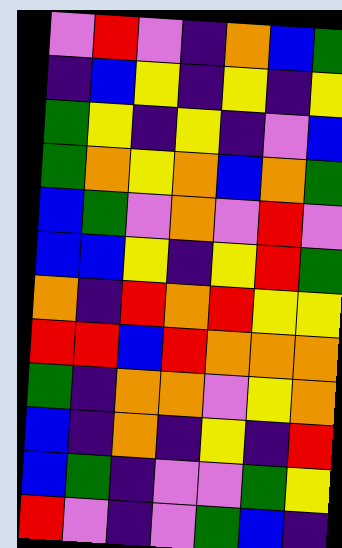[["violet", "red", "violet", "indigo", "orange", "blue", "green"], ["indigo", "blue", "yellow", "indigo", "yellow", "indigo", "yellow"], ["green", "yellow", "indigo", "yellow", "indigo", "violet", "blue"], ["green", "orange", "yellow", "orange", "blue", "orange", "green"], ["blue", "green", "violet", "orange", "violet", "red", "violet"], ["blue", "blue", "yellow", "indigo", "yellow", "red", "green"], ["orange", "indigo", "red", "orange", "red", "yellow", "yellow"], ["red", "red", "blue", "red", "orange", "orange", "orange"], ["green", "indigo", "orange", "orange", "violet", "yellow", "orange"], ["blue", "indigo", "orange", "indigo", "yellow", "indigo", "red"], ["blue", "green", "indigo", "violet", "violet", "green", "yellow"], ["red", "violet", "indigo", "violet", "green", "blue", "indigo"]]